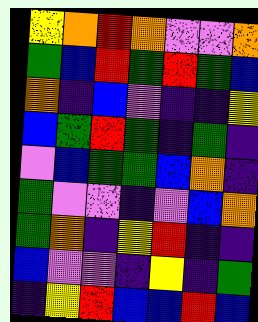[["yellow", "orange", "red", "orange", "violet", "violet", "orange"], ["green", "blue", "red", "green", "red", "green", "blue"], ["orange", "indigo", "blue", "violet", "indigo", "indigo", "yellow"], ["blue", "green", "red", "green", "indigo", "green", "indigo"], ["violet", "blue", "green", "green", "blue", "orange", "indigo"], ["green", "violet", "violet", "indigo", "violet", "blue", "orange"], ["green", "orange", "indigo", "yellow", "red", "indigo", "indigo"], ["blue", "violet", "violet", "indigo", "yellow", "indigo", "green"], ["indigo", "yellow", "red", "blue", "blue", "red", "blue"]]